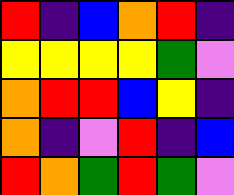[["red", "indigo", "blue", "orange", "red", "indigo"], ["yellow", "yellow", "yellow", "yellow", "green", "violet"], ["orange", "red", "red", "blue", "yellow", "indigo"], ["orange", "indigo", "violet", "red", "indigo", "blue"], ["red", "orange", "green", "red", "green", "violet"]]